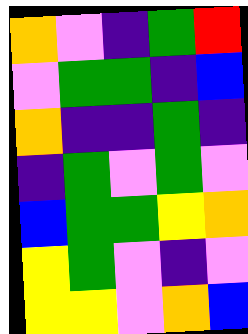[["orange", "violet", "indigo", "green", "red"], ["violet", "green", "green", "indigo", "blue"], ["orange", "indigo", "indigo", "green", "indigo"], ["indigo", "green", "violet", "green", "violet"], ["blue", "green", "green", "yellow", "orange"], ["yellow", "green", "violet", "indigo", "violet"], ["yellow", "yellow", "violet", "orange", "blue"]]